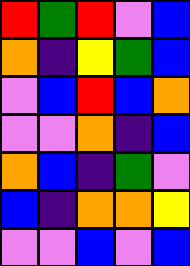[["red", "green", "red", "violet", "blue"], ["orange", "indigo", "yellow", "green", "blue"], ["violet", "blue", "red", "blue", "orange"], ["violet", "violet", "orange", "indigo", "blue"], ["orange", "blue", "indigo", "green", "violet"], ["blue", "indigo", "orange", "orange", "yellow"], ["violet", "violet", "blue", "violet", "blue"]]